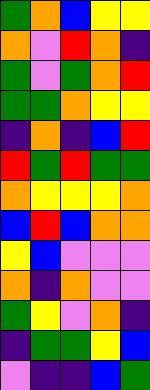[["green", "orange", "blue", "yellow", "yellow"], ["orange", "violet", "red", "orange", "indigo"], ["green", "violet", "green", "orange", "red"], ["green", "green", "orange", "yellow", "yellow"], ["indigo", "orange", "indigo", "blue", "red"], ["red", "green", "red", "green", "green"], ["orange", "yellow", "yellow", "yellow", "orange"], ["blue", "red", "blue", "orange", "orange"], ["yellow", "blue", "violet", "violet", "violet"], ["orange", "indigo", "orange", "violet", "violet"], ["green", "yellow", "violet", "orange", "indigo"], ["indigo", "green", "green", "yellow", "blue"], ["violet", "indigo", "indigo", "blue", "green"]]